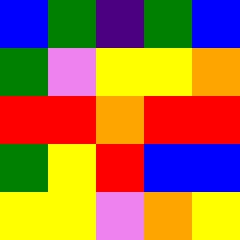[["blue", "green", "indigo", "green", "blue"], ["green", "violet", "yellow", "yellow", "orange"], ["red", "red", "orange", "red", "red"], ["green", "yellow", "red", "blue", "blue"], ["yellow", "yellow", "violet", "orange", "yellow"]]